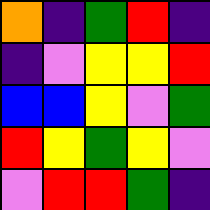[["orange", "indigo", "green", "red", "indigo"], ["indigo", "violet", "yellow", "yellow", "red"], ["blue", "blue", "yellow", "violet", "green"], ["red", "yellow", "green", "yellow", "violet"], ["violet", "red", "red", "green", "indigo"]]